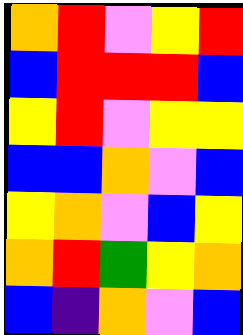[["orange", "red", "violet", "yellow", "red"], ["blue", "red", "red", "red", "blue"], ["yellow", "red", "violet", "yellow", "yellow"], ["blue", "blue", "orange", "violet", "blue"], ["yellow", "orange", "violet", "blue", "yellow"], ["orange", "red", "green", "yellow", "orange"], ["blue", "indigo", "orange", "violet", "blue"]]